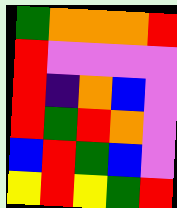[["green", "orange", "orange", "orange", "red"], ["red", "violet", "violet", "violet", "violet"], ["red", "indigo", "orange", "blue", "violet"], ["red", "green", "red", "orange", "violet"], ["blue", "red", "green", "blue", "violet"], ["yellow", "red", "yellow", "green", "red"]]